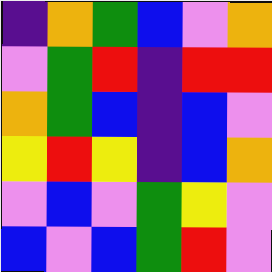[["indigo", "orange", "green", "blue", "violet", "orange"], ["violet", "green", "red", "indigo", "red", "red"], ["orange", "green", "blue", "indigo", "blue", "violet"], ["yellow", "red", "yellow", "indigo", "blue", "orange"], ["violet", "blue", "violet", "green", "yellow", "violet"], ["blue", "violet", "blue", "green", "red", "violet"]]